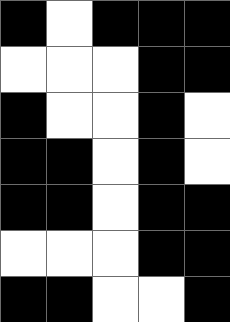[["black", "white", "black", "black", "black"], ["white", "white", "white", "black", "black"], ["black", "white", "white", "black", "white"], ["black", "black", "white", "black", "white"], ["black", "black", "white", "black", "black"], ["white", "white", "white", "black", "black"], ["black", "black", "white", "white", "black"]]